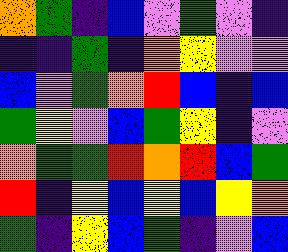[["orange", "green", "indigo", "blue", "violet", "green", "violet", "indigo"], ["indigo", "indigo", "green", "indigo", "orange", "yellow", "violet", "violet"], ["blue", "violet", "green", "orange", "red", "blue", "indigo", "blue"], ["green", "yellow", "violet", "blue", "green", "yellow", "indigo", "violet"], ["orange", "green", "green", "red", "orange", "red", "blue", "green"], ["red", "indigo", "yellow", "blue", "yellow", "blue", "yellow", "orange"], ["green", "indigo", "yellow", "blue", "green", "indigo", "violet", "blue"]]